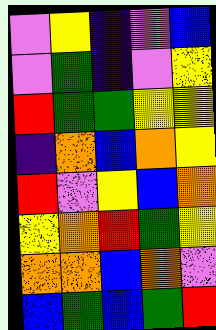[["violet", "yellow", "indigo", "violet", "blue"], ["violet", "green", "indigo", "violet", "yellow"], ["red", "green", "green", "yellow", "yellow"], ["indigo", "orange", "blue", "orange", "yellow"], ["red", "violet", "yellow", "blue", "orange"], ["yellow", "orange", "red", "green", "yellow"], ["orange", "orange", "blue", "orange", "violet"], ["blue", "green", "blue", "green", "red"]]